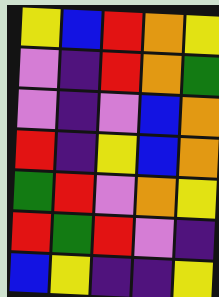[["yellow", "blue", "red", "orange", "yellow"], ["violet", "indigo", "red", "orange", "green"], ["violet", "indigo", "violet", "blue", "orange"], ["red", "indigo", "yellow", "blue", "orange"], ["green", "red", "violet", "orange", "yellow"], ["red", "green", "red", "violet", "indigo"], ["blue", "yellow", "indigo", "indigo", "yellow"]]